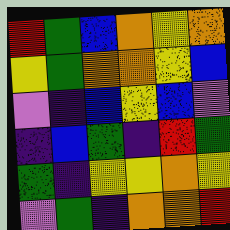[["red", "green", "blue", "orange", "yellow", "orange"], ["yellow", "green", "orange", "orange", "yellow", "blue"], ["violet", "indigo", "blue", "yellow", "blue", "violet"], ["indigo", "blue", "green", "indigo", "red", "green"], ["green", "indigo", "yellow", "yellow", "orange", "yellow"], ["violet", "green", "indigo", "orange", "orange", "red"]]